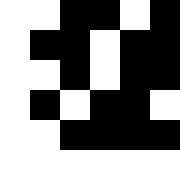[["white", "white", "black", "black", "white", "black"], ["white", "black", "black", "white", "black", "black"], ["white", "white", "black", "white", "black", "black"], ["white", "black", "white", "black", "black", "white"], ["white", "white", "black", "black", "black", "black"], ["white", "white", "white", "white", "white", "white"]]